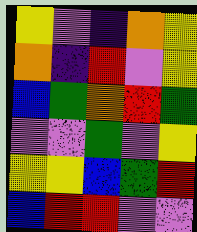[["yellow", "violet", "indigo", "orange", "yellow"], ["orange", "indigo", "red", "violet", "yellow"], ["blue", "green", "orange", "red", "green"], ["violet", "violet", "green", "violet", "yellow"], ["yellow", "yellow", "blue", "green", "red"], ["blue", "red", "red", "violet", "violet"]]